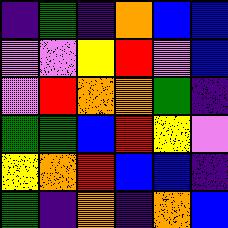[["indigo", "green", "indigo", "orange", "blue", "blue"], ["violet", "violet", "yellow", "red", "violet", "blue"], ["violet", "red", "orange", "orange", "green", "indigo"], ["green", "green", "blue", "red", "yellow", "violet"], ["yellow", "orange", "red", "blue", "blue", "indigo"], ["green", "indigo", "orange", "indigo", "orange", "blue"]]